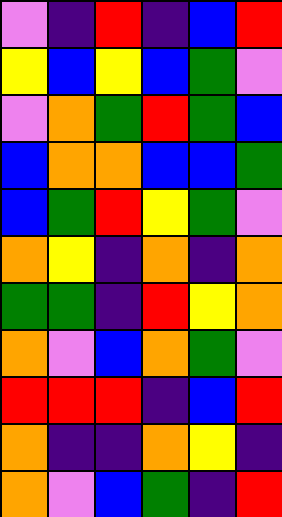[["violet", "indigo", "red", "indigo", "blue", "red"], ["yellow", "blue", "yellow", "blue", "green", "violet"], ["violet", "orange", "green", "red", "green", "blue"], ["blue", "orange", "orange", "blue", "blue", "green"], ["blue", "green", "red", "yellow", "green", "violet"], ["orange", "yellow", "indigo", "orange", "indigo", "orange"], ["green", "green", "indigo", "red", "yellow", "orange"], ["orange", "violet", "blue", "orange", "green", "violet"], ["red", "red", "red", "indigo", "blue", "red"], ["orange", "indigo", "indigo", "orange", "yellow", "indigo"], ["orange", "violet", "blue", "green", "indigo", "red"]]